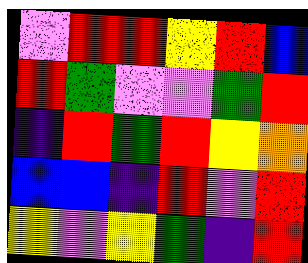[["violet", "red", "red", "yellow", "red", "blue"], ["red", "green", "violet", "violet", "green", "red"], ["indigo", "red", "green", "red", "yellow", "orange"], ["blue", "blue", "indigo", "red", "violet", "red"], ["yellow", "violet", "yellow", "green", "indigo", "red"]]